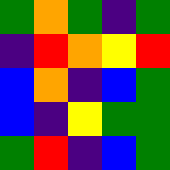[["green", "orange", "green", "indigo", "green"], ["indigo", "red", "orange", "yellow", "red"], ["blue", "orange", "indigo", "blue", "green"], ["blue", "indigo", "yellow", "green", "green"], ["green", "red", "indigo", "blue", "green"]]